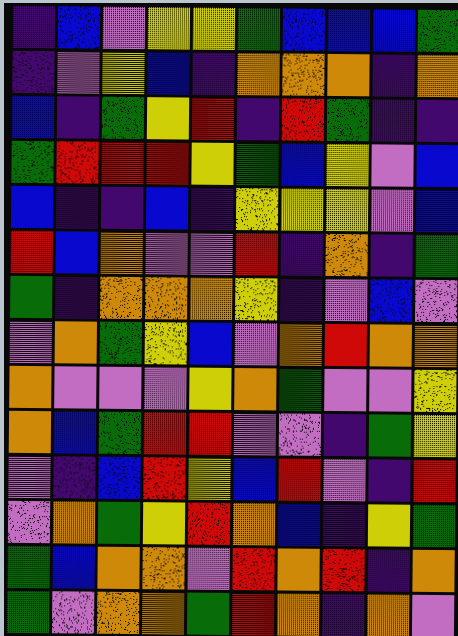[["indigo", "blue", "violet", "yellow", "yellow", "green", "blue", "blue", "blue", "green"], ["indigo", "violet", "yellow", "blue", "indigo", "orange", "orange", "orange", "indigo", "orange"], ["blue", "indigo", "green", "yellow", "red", "indigo", "red", "green", "indigo", "indigo"], ["green", "red", "red", "red", "yellow", "green", "blue", "yellow", "violet", "blue"], ["blue", "indigo", "indigo", "blue", "indigo", "yellow", "yellow", "yellow", "violet", "blue"], ["red", "blue", "orange", "violet", "violet", "red", "indigo", "orange", "indigo", "green"], ["green", "indigo", "orange", "orange", "orange", "yellow", "indigo", "violet", "blue", "violet"], ["violet", "orange", "green", "yellow", "blue", "violet", "orange", "red", "orange", "orange"], ["orange", "violet", "violet", "violet", "yellow", "orange", "green", "violet", "violet", "yellow"], ["orange", "blue", "green", "red", "red", "violet", "violet", "indigo", "green", "yellow"], ["violet", "indigo", "blue", "red", "yellow", "blue", "red", "violet", "indigo", "red"], ["violet", "orange", "green", "yellow", "red", "orange", "blue", "indigo", "yellow", "green"], ["green", "blue", "orange", "orange", "violet", "red", "orange", "red", "indigo", "orange"], ["green", "violet", "orange", "orange", "green", "red", "orange", "indigo", "orange", "violet"]]